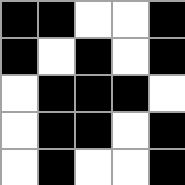[["black", "black", "white", "white", "black"], ["black", "white", "black", "white", "black"], ["white", "black", "black", "black", "white"], ["white", "black", "black", "white", "black"], ["white", "black", "white", "white", "black"]]